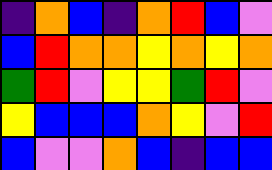[["indigo", "orange", "blue", "indigo", "orange", "red", "blue", "violet"], ["blue", "red", "orange", "orange", "yellow", "orange", "yellow", "orange"], ["green", "red", "violet", "yellow", "yellow", "green", "red", "violet"], ["yellow", "blue", "blue", "blue", "orange", "yellow", "violet", "red"], ["blue", "violet", "violet", "orange", "blue", "indigo", "blue", "blue"]]